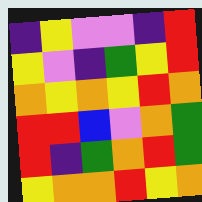[["indigo", "yellow", "violet", "violet", "indigo", "red"], ["yellow", "violet", "indigo", "green", "yellow", "red"], ["orange", "yellow", "orange", "yellow", "red", "orange"], ["red", "red", "blue", "violet", "orange", "green"], ["red", "indigo", "green", "orange", "red", "green"], ["yellow", "orange", "orange", "red", "yellow", "orange"]]